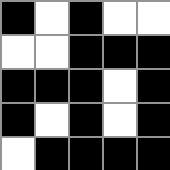[["black", "white", "black", "white", "white"], ["white", "white", "black", "black", "black"], ["black", "black", "black", "white", "black"], ["black", "white", "black", "white", "black"], ["white", "black", "black", "black", "black"]]